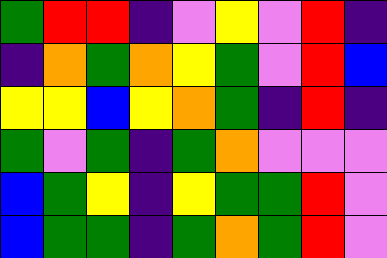[["green", "red", "red", "indigo", "violet", "yellow", "violet", "red", "indigo"], ["indigo", "orange", "green", "orange", "yellow", "green", "violet", "red", "blue"], ["yellow", "yellow", "blue", "yellow", "orange", "green", "indigo", "red", "indigo"], ["green", "violet", "green", "indigo", "green", "orange", "violet", "violet", "violet"], ["blue", "green", "yellow", "indigo", "yellow", "green", "green", "red", "violet"], ["blue", "green", "green", "indigo", "green", "orange", "green", "red", "violet"]]